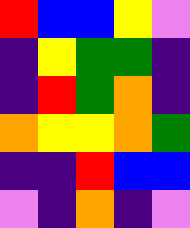[["red", "blue", "blue", "yellow", "violet"], ["indigo", "yellow", "green", "green", "indigo"], ["indigo", "red", "green", "orange", "indigo"], ["orange", "yellow", "yellow", "orange", "green"], ["indigo", "indigo", "red", "blue", "blue"], ["violet", "indigo", "orange", "indigo", "violet"]]